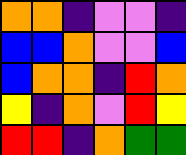[["orange", "orange", "indigo", "violet", "violet", "indigo"], ["blue", "blue", "orange", "violet", "violet", "blue"], ["blue", "orange", "orange", "indigo", "red", "orange"], ["yellow", "indigo", "orange", "violet", "red", "yellow"], ["red", "red", "indigo", "orange", "green", "green"]]